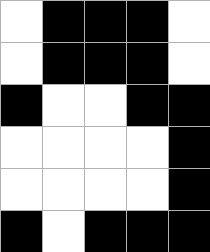[["white", "black", "black", "black", "white"], ["white", "black", "black", "black", "white"], ["black", "white", "white", "black", "black"], ["white", "white", "white", "white", "black"], ["white", "white", "white", "white", "black"], ["black", "white", "black", "black", "black"]]